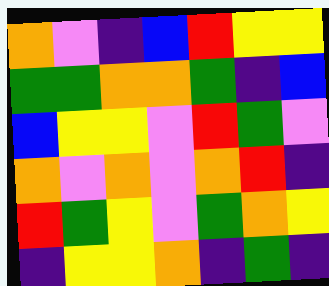[["orange", "violet", "indigo", "blue", "red", "yellow", "yellow"], ["green", "green", "orange", "orange", "green", "indigo", "blue"], ["blue", "yellow", "yellow", "violet", "red", "green", "violet"], ["orange", "violet", "orange", "violet", "orange", "red", "indigo"], ["red", "green", "yellow", "violet", "green", "orange", "yellow"], ["indigo", "yellow", "yellow", "orange", "indigo", "green", "indigo"]]